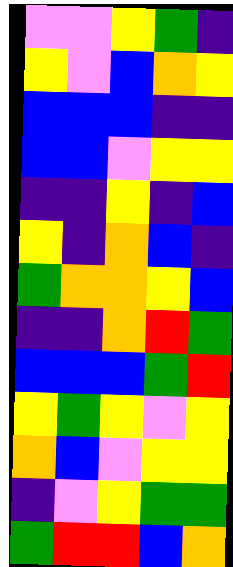[["violet", "violet", "yellow", "green", "indigo"], ["yellow", "violet", "blue", "orange", "yellow"], ["blue", "blue", "blue", "indigo", "indigo"], ["blue", "blue", "violet", "yellow", "yellow"], ["indigo", "indigo", "yellow", "indigo", "blue"], ["yellow", "indigo", "orange", "blue", "indigo"], ["green", "orange", "orange", "yellow", "blue"], ["indigo", "indigo", "orange", "red", "green"], ["blue", "blue", "blue", "green", "red"], ["yellow", "green", "yellow", "violet", "yellow"], ["orange", "blue", "violet", "yellow", "yellow"], ["indigo", "violet", "yellow", "green", "green"], ["green", "red", "red", "blue", "orange"]]